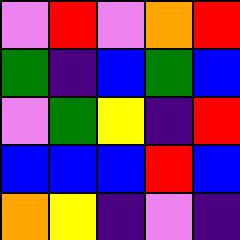[["violet", "red", "violet", "orange", "red"], ["green", "indigo", "blue", "green", "blue"], ["violet", "green", "yellow", "indigo", "red"], ["blue", "blue", "blue", "red", "blue"], ["orange", "yellow", "indigo", "violet", "indigo"]]